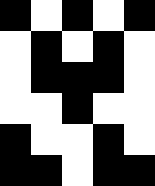[["black", "white", "black", "white", "black"], ["white", "black", "white", "black", "white"], ["white", "black", "black", "black", "white"], ["white", "white", "black", "white", "white"], ["black", "white", "white", "black", "white"], ["black", "black", "white", "black", "black"]]